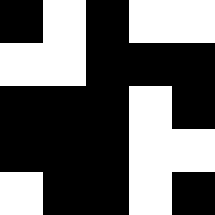[["black", "white", "black", "white", "white"], ["white", "white", "black", "black", "black"], ["black", "black", "black", "white", "black"], ["black", "black", "black", "white", "white"], ["white", "black", "black", "white", "black"]]